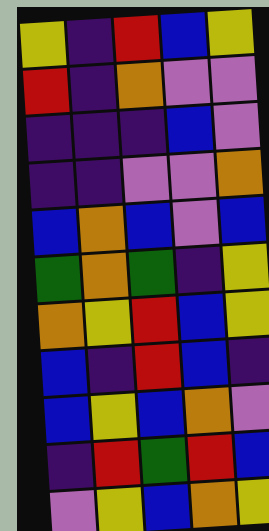[["yellow", "indigo", "red", "blue", "yellow"], ["red", "indigo", "orange", "violet", "violet"], ["indigo", "indigo", "indigo", "blue", "violet"], ["indigo", "indigo", "violet", "violet", "orange"], ["blue", "orange", "blue", "violet", "blue"], ["green", "orange", "green", "indigo", "yellow"], ["orange", "yellow", "red", "blue", "yellow"], ["blue", "indigo", "red", "blue", "indigo"], ["blue", "yellow", "blue", "orange", "violet"], ["indigo", "red", "green", "red", "blue"], ["violet", "yellow", "blue", "orange", "yellow"]]